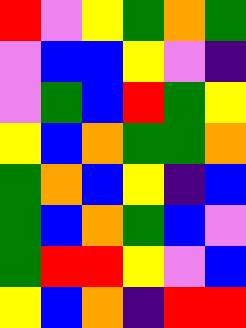[["red", "violet", "yellow", "green", "orange", "green"], ["violet", "blue", "blue", "yellow", "violet", "indigo"], ["violet", "green", "blue", "red", "green", "yellow"], ["yellow", "blue", "orange", "green", "green", "orange"], ["green", "orange", "blue", "yellow", "indigo", "blue"], ["green", "blue", "orange", "green", "blue", "violet"], ["green", "red", "red", "yellow", "violet", "blue"], ["yellow", "blue", "orange", "indigo", "red", "red"]]